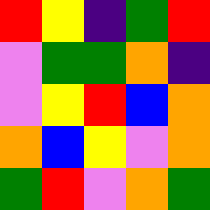[["red", "yellow", "indigo", "green", "red"], ["violet", "green", "green", "orange", "indigo"], ["violet", "yellow", "red", "blue", "orange"], ["orange", "blue", "yellow", "violet", "orange"], ["green", "red", "violet", "orange", "green"]]